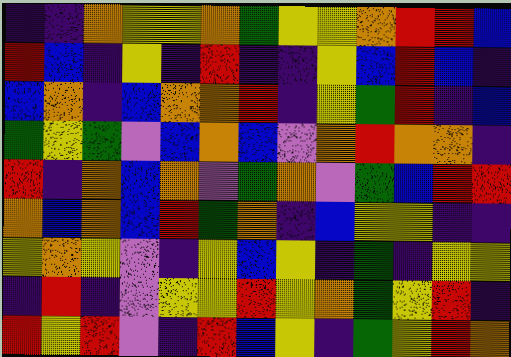[["indigo", "indigo", "orange", "yellow", "yellow", "orange", "green", "yellow", "yellow", "orange", "red", "red", "blue"], ["red", "blue", "indigo", "yellow", "indigo", "red", "indigo", "indigo", "yellow", "blue", "red", "blue", "indigo"], ["blue", "orange", "indigo", "blue", "orange", "orange", "red", "indigo", "yellow", "green", "red", "indigo", "blue"], ["green", "yellow", "green", "violet", "blue", "orange", "blue", "violet", "orange", "red", "orange", "orange", "indigo"], ["red", "indigo", "orange", "blue", "orange", "violet", "green", "orange", "violet", "green", "blue", "red", "red"], ["orange", "blue", "orange", "blue", "red", "green", "orange", "indigo", "blue", "yellow", "yellow", "indigo", "indigo"], ["yellow", "orange", "yellow", "violet", "indigo", "yellow", "blue", "yellow", "indigo", "green", "indigo", "yellow", "yellow"], ["indigo", "red", "indigo", "violet", "yellow", "yellow", "red", "yellow", "orange", "green", "yellow", "red", "indigo"], ["red", "yellow", "red", "violet", "indigo", "red", "blue", "yellow", "indigo", "green", "yellow", "red", "orange"]]